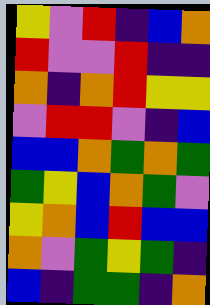[["yellow", "violet", "red", "indigo", "blue", "orange"], ["red", "violet", "violet", "red", "indigo", "indigo"], ["orange", "indigo", "orange", "red", "yellow", "yellow"], ["violet", "red", "red", "violet", "indigo", "blue"], ["blue", "blue", "orange", "green", "orange", "green"], ["green", "yellow", "blue", "orange", "green", "violet"], ["yellow", "orange", "blue", "red", "blue", "blue"], ["orange", "violet", "green", "yellow", "green", "indigo"], ["blue", "indigo", "green", "green", "indigo", "orange"]]